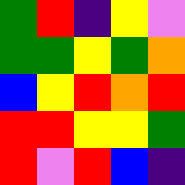[["green", "red", "indigo", "yellow", "violet"], ["green", "green", "yellow", "green", "orange"], ["blue", "yellow", "red", "orange", "red"], ["red", "red", "yellow", "yellow", "green"], ["red", "violet", "red", "blue", "indigo"]]